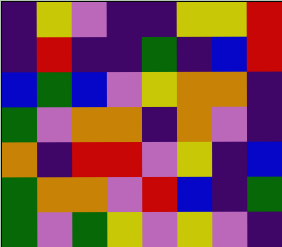[["indigo", "yellow", "violet", "indigo", "indigo", "yellow", "yellow", "red"], ["indigo", "red", "indigo", "indigo", "green", "indigo", "blue", "red"], ["blue", "green", "blue", "violet", "yellow", "orange", "orange", "indigo"], ["green", "violet", "orange", "orange", "indigo", "orange", "violet", "indigo"], ["orange", "indigo", "red", "red", "violet", "yellow", "indigo", "blue"], ["green", "orange", "orange", "violet", "red", "blue", "indigo", "green"], ["green", "violet", "green", "yellow", "violet", "yellow", "violet", "indigo"]]